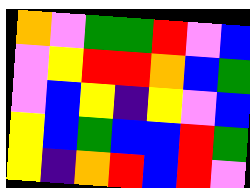[["orange", "violet", "green", "green", "red", "violet", "blue"], ["violet", "yellow", "red", "red", "orange", "blue", "green"], ["violet", "blue", "yellow", "indigo", "yellow", "violet", "blue"], ["yellow", "blue", "green", "blue", "blue", "red", "green"], ["yellow", "indigo", "orange", "red", "blue", "red", "violet"]]